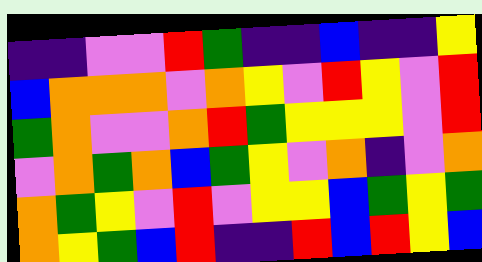[["indigo", "indigo", "violet", "violet", "red", "green", "indigo", "indigo", "blue", "indigo", "indigo", "yellow"], ["blue", "orange", "orange", "orange", "violet", "orange", "yellow", "violet", "red", "yellow", "violet", "red"], ["green", "orange", "violet", "violet", "orange", "red", "green", "yellow", "yellow", "yellow", "violet", "red"], ["violet", "orange", "green", "orange", "blue", "green", "yellow", "violet", "orange", "indigo", "violet", "orange"], ["orange", "green", "yellow", "violet", "red", "violet", "yellow", "yellow", "blue", "green", "yellow", "green"], ["orange", "yellow", "green", "blue", "red", "indigo", "indigo", "red", "blue", "red", "yellow", "blue"]]